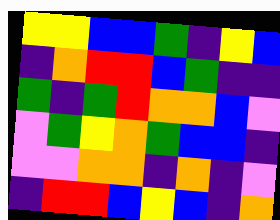[["yellow", "yellow", "blue", "blue", "green", "indigo", "yellow", "blue"], ["indigo", "orange", "red", "red", "blue", "green", "indigo", "indigo"], ["green", "indigo", "green", "red", "orange", "orange", "blue", "violet"], ["violet", "green", "yellow", "orange", "green", "blue", "blue", "indigo"], ["violet", "violet", "orange", "orange", "indigo", "orange", "indigo", "violet"], ["indigo", "red", "red", "blue", "yellow", "blue", "indigo", "orange"]]